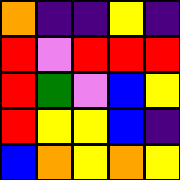[["orange", "indigo", "indigo", "yellow", "indigo"], ["red", "violet", "red", "red", "red"], ["red", "green", "violet", "blue", "yellow"], ["red", "yellow", "yellow", "blue", "indigo"], ["blue", "orange", "yellow", "orange", "yellow"]]